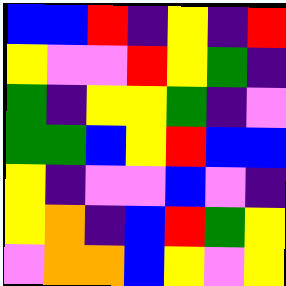[["blue", "blue", "red", "indigo", "yellow", "indigo", "red"], ["yellow", "violet", "violet", "red", "yellow", "green", "indigo"], ["green", "indigo", "yellow", "yellow", "green", "indigo", "violet"], ["green", "green", "blue", "yellow", "red", "blue", "blue"], ["yellow", "indigo", "violet", "violet", "blue", "violet", "indigo"], ["yellow", "orange", "indigo", "blue", "red", "green", "yellow"], ["violet", "orange", "orange", "blue", "yellow", "violet", "yellow"]]